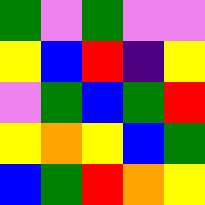[["green", "violet", "green", "violet", "violet"], ["yellow", "blue", "red", "indigo", "yellow"], ["violet", "green", "blue", "green", "red"], ["yellow", "orange", "yellow", "blue", "green"], ["blue", "green", "red", "orange", "yellow"]]